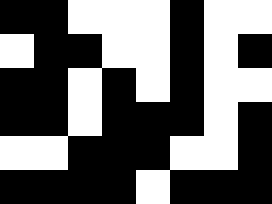[["black", "black", "white", "white", "white", "black", "white", "white"], ["white", "black", "black", "white", "white", "black", "white", "black"], ["black", "black", "white", "black", "white", "black", "white", "white"], ["black", "black", "white", "black", "black", "black", "white", "black"], ["white", "white", "black", "black", "black", "white", "white", "black"], ["black", "black", "black", "black", "white", "black", "black", "black"]]